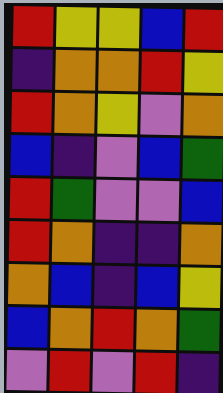[["red", "yellow", "yellow", "blue", "red"], ["indigo", "orange", "orange", "red", "yellow"], ["red", "orange", "yellow", "violet", "orange"], ["blue", "indigo", "violet", "blue", "green"], ["red", "green", "violet", "violet", "blue"], ["red", "orange", "indigo", "indigo", "orange"], ["orange", "blue", "indigo", "blue", "yellow"], ["blue", "orange", "red", "orange", "green"], ["violet", "red", "violet", "red", "indigo"]]